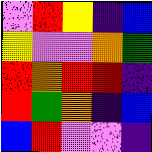[["violet", "red", "yellow", "indigo", "blue"], ["yellow", "violet", "violet", "orange", "green"], ["red", "orange", "red", "red", "indigo"], ["red", "green", "orange", "indigo", "blue"], ["blue", "red", "violet", "violet", "indigo"]]